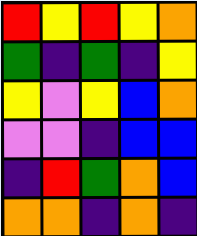[["red", "yellow", "red", "yellow", "orange"], ["green", "indigo", "green", "indigo", "yellow"], ["yellow", "violet", "yellow", "blue", "orange"], ["violet", "violet", "indigo", "blue", "blue"], ["indigo", "red", "green", "orange", "blue"], ["orange", "orange", "indigo", "orange", "indigo"]]